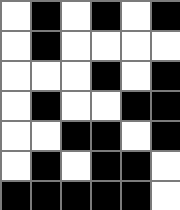[["white", "black", "white", "black", "white", "black"], ["white", "black", "white", "white", "white", "white"], ["white", "white", "white", "black", "white", "black"], ["white", "black", "white", "white", "black", "black"], ["white", "white", "black", "black", "white", "black"], ["white", "black", "white", "black", "black", "white"], ["black", "black", "black", "black", "black", "white"]]